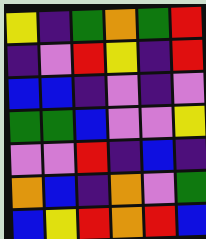[["yellow", "indigo", "green", "orange", "green", "red"], ["indigo", "violet", "red", "yellow", "indigo", "red"], ["blue", "blue", "indigo", "violet", "indigo", "violet"], ["green", "green", "blue", "violet", "violet", "yellow"], ["violet", "violet", "red", "indigo", "blue", "indigo"], ["orange", "blue", "indigo", "orange", "violet", "green"], ["blue", "yellow", "red", "orange", "red", "blue"]]